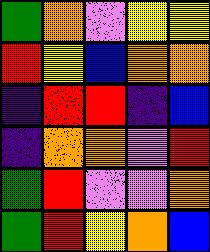[["green", "orange", "violet", "yellow", "yellow"], ["red", "yellow", "blue", "orange", "orange"], ["indigo", "red", "red", "indigo", "blue"], ["indigo", "orange", "orange", "violet", "red"], ["green", "red", "violet", "violet", "orange"], ["green", "red", "yellow", "orange", "blue"]]